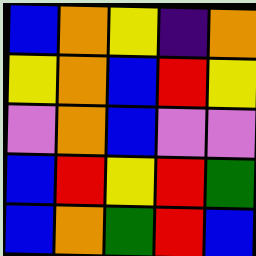[["blue", "orange", "yellow", "indigo", "orange"], ["yellow", "orange", "blue", "red", "yellow"], ["violet", "orange", "blue", "violet", "violet"], ["blue", "red", "yellow", "red", "green"], ["blue", "orange", "green", "red", "blue"]]